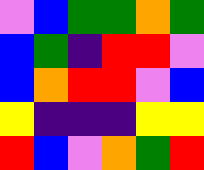[["violet", "blue", "green", "green", "orange", "green"], ["blue", "green", "indigo", "red", "red", "violet"], ["blue", "orange", "red", "red", "violet", "blue"], ["yellow", "indigo", "indigo", "indigo", "yellow", "yellow"], ["red", "blue", "violet", "orange", "green", "red"]]